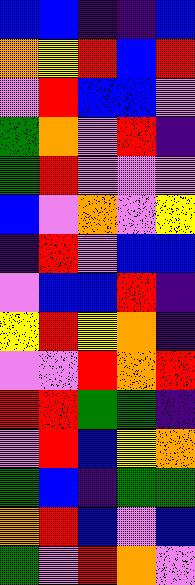[["blue", "blue", "indigo", "indigo", "blue"], ["orange", "yellow", "red", "blue", "red"], ["violet", "red", "blue", "blue", "violet"], ["green", "orange", "violet", "red", "indigo"], ["green", "red", "violet", "violet", "violet"], ["blue", "violet", "orange", "violet", "yellow"], ["indigo", "red", "violet", "blue", "blue"], ["violet", "blue", "blue", "red", "indigo"], ["yellow", "red", "yellow", "orange", "indigo"], ["violet", "violet", "red", "orange", "red"], ["red", "red", "green", "green", "indigo"], ["violet", "red", "blue", "yellow", "orange"], ["green", "blue", "indigo", "green", "green"], ["orange", "red", "blue", "violet", "blue"], ["green", "violet", "red", "orange", "violet"]]